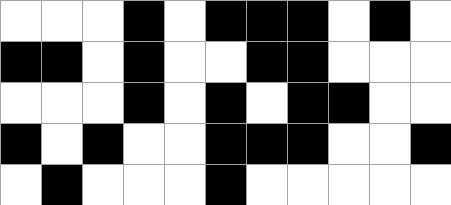[["white", "white", "white", "black", "white", "black", "black", "black", "white", "black", "white"], ["black", "black", "white", "black", "white", "white", "black", "black", "white", "white", "white"], ["white", "white", "white", "black", "white", "black", "white", "black", "black", "white", "white"], ["black", "white", "black", "white", "white", "black", "black", "black", "white", "white", "black"], ["white", "black", "white", "white", "white", "black", "white", "white", "white", "white", "white"]]